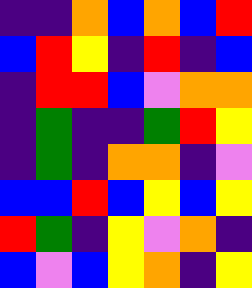[["indigo", "indigo", "orange", "blue", "orange", "blue", "red"], ["blue", "red", "yellow", "indigo", "red", "indigo", "blue"], ["indigo", "red", "red", "blue", "violet", "orange", "orange"], ["indigo", "green", "indigo", "indigo", "green", "red", "yellow"], ["indigo", "green", "indigo", "orange", "orange", "indigo", "violet"], ["blue", "blue", "red", "blue", "yellow", "blue", "yellow"], ["red", "green", "indigo", "yellow", "violet", "orange", "indigo"], ["blue", "violet", "blue", "yellow", "orange", "indigo", "yellow"]]